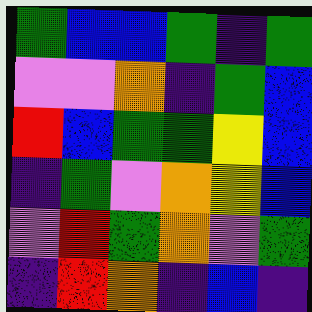[["green", "blue", "blue", "green", "indigo", "green"], ["violet", "violet", "orange", "indigo", "green", "blue"], ["red", "blue", "green", "green", "yellow", "blue"], ["indigo", "green", "violet", "orange", "yellow", "blue"], ["violet", "red", "green", "orange", "violet", "green"], ["indigo", "red", "orange", "indigo", "blue", "indigo"]]